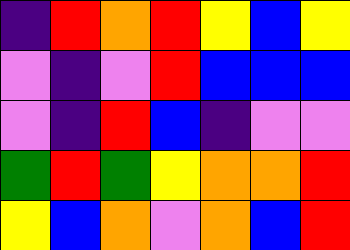[["indigo", "red", "orange", "red", "yellow", "blue", "yellow"], ["violet", "indigo", "violet", "red", "blue", "blue", "blue"], ["violet", "indigo", "red", "blue", "indigo", "violet", "violet"], ["green", "red", "green", "yellow", "orange", "orange", "red"], ["yellow", "blue", "orange", "violet", "orange", "blue", "red"]]